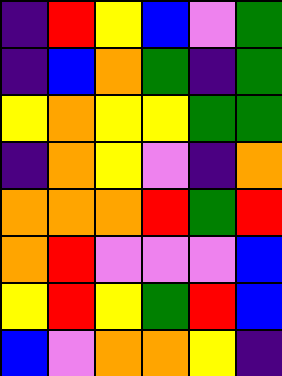[["indigo", "red", "yellow", "blue", "violet", "green"], ["indigo", "blue", "orange", "green", "indigo", "green"], ["yellow", "orange", "yellow", "yellow", "green", "green"], ["indigo", "orange", "yellow", "violet", "indigo", "orange"], ["orange", "orange", "orange", "red", "green", "red"], ["orange", "red", "violet", "violet", "violet", "blue"], ["yellow", "red", "yellow", "green", "red", "blue"], ["blue", "violet", "orange", "orange", "yellow", "indigo"]]